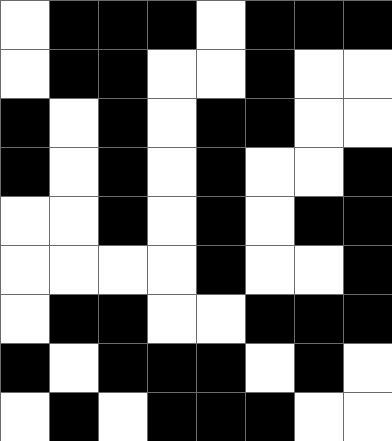[["white", "black", "black", "black", "white", "black", "black", "black"], ["white", "black", "black", "white", "white", "black", "white", "white"], ["black", "white", "black", "white", "black", "black", "white", "white"], ["black", "white", "black", "white", "black", "white", "white", "black"], ["white", "white", "black", "white", "black", "white", "black", "black"], ["white", "white", "white", "white", "black", "white", "white", "black"], ["white", "black", "black", "white", "white", "black", "black", "black"], ["black", "white", "black", "black", "black", "white", "black", "white"], ["white", "black", "white", "black", "black", "black", "white", "white"]]